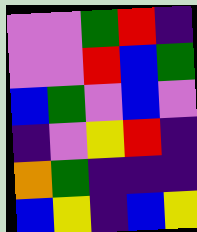[["violet", "violet", "green", "red", "indigo"], ["violet", "violet", "red", "blue", "green"], ["blue", "green", "violet", "blue", "violet"], ["indigo", "violet", "yellow", "red", "indigo"], ["orange", "green", "indigo", "indigo", "indigo"], ["blue", "yellow", "indigo", "blue", "yellow"]]